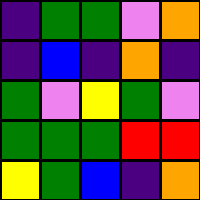[["indigo", "green", "green", "violet", "orange"], ["indigo", "blue", "indigo", "orange", "indigo"], ["green", "violet", "yellow", "green", "violet"], ["green", "green", "green", "red", "red"], ["yellow", "green", "blue", "indigo", "orange"]]